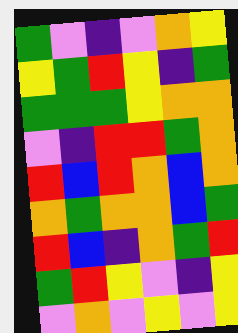[["green", "violet", "indigo", "violet", "orange", "yellow"], ["yellow", "green", "red", "yellow", "indigo", "green"], ["green", "green", "green", "yellow", "orange", "orange"], ["violet", "indigo", "red", "red", "green", "orange"], ["red", "blue", "red", "orange", "blue", "orange"], ["orange", "green", "orange", "orange", "blue", "green"], ["red", "blue", "indigo", "orange", "green", "red"], ["green", "red", "yellow", "violet", "indigo", "yellow"], ["violet", "orange", "violet", "yellow", "violet", "yellow"]]